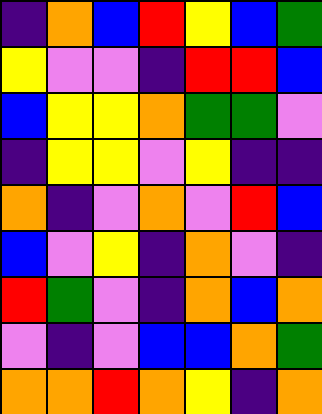[["indigo", "orange", "blue", "red", "yellow", "blue", "green"], ["yellow", "violet", "violet", "indigo", "red", "red", "blue"], ["blue", "yellow", "yellow", "orange", "green", "green", "violet"], ["indigo", "yellow", "yellow", "violet", "yellow", "indigo", "indigo"], ["orange", "indigo", "violet", "orange", "violet", "red", "blue"], ["blue", "violet", "yellow", "indigo", "orange", "violet", "indigo"], ["red", "green", "violet", "indigo", "orange", "blue", "orange"], ["violet", "indigo", "violet", "blue", "blue", "orange", "green"], ["orange", "orange", "red", "orange", "yellow", "indigo", "orange"]]